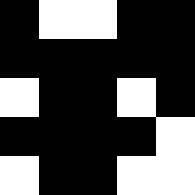[["black", "white", "white", "black", "black"], ["black", "black", "black", "black", "black"], ["white", "black", "black", "white", "black"], ["black", "black", "black", "black", "white"], ["white", "black", "black", "white", "white"]]